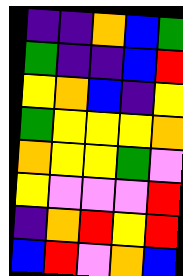[["indigo", "indigo", "orange", "blue", "green"], ["green", "indigo", "indigo", "blue", "red"], ["yellow", "orange", "blue", "indigo", "yellow"], ["green", "yellow", "yellow", "yellow", "orange"], ["orange", "yellow", "yellow", "green", "violet"], ["yellow", "violet", "violet", "violet", "red"], ["indigo", "orange", "red", "yellow", "red"], ["blue", "red", "violet", "orange", "blue"]]